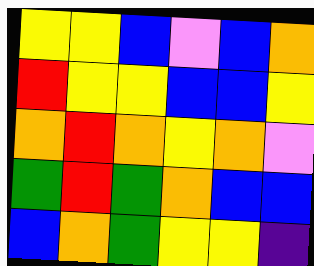[["yellow", "yellow", "blue", "violet", "blue", "orange"], ["red", "yellow", "yellow", "blue", "blue", "yellow"], ["orange", "red", "orange", "yellow", "orange", "violet"], ["green", "red", "green", "orange", "blue", "blue"], ["blue", "orange", "green", "yellow", "yellow", "indigo"]]